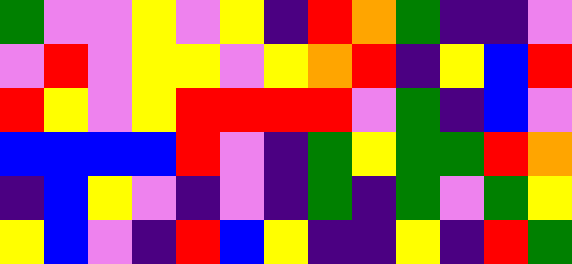[["green", "violet", "violet", "yellow", "violet", "yellow", "indigo", "red", "orange", "green", "indigo", "indigo", "violet"], ["violet", "red", "violet", "yellow", "yellow", "violet", "yellow", "orange", "red", "indigo", "yellow", "blue", "red"], ["red", "yellow", "violet", "yellow", "red", "red", "red", "red", "violet", "green", "indigo", "blue", "violet"], ["blue", "blue", "blue", "blue", "red", "violet", "indigo", "green", "yellow", "green", "green", "red", "orange"], ["indigo", "blue", "yellow", "violet", "indigo", "violet", "indigo", "green", "indigo", "green", "violet", "green", "yellow"], ["yellow", "blue", "violet", "indigo", "red", "blue", "yellow", "indigo", "indigo", "yellow", "indigo", "red", "green"]]